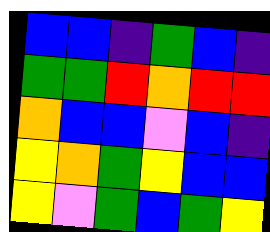[["blue", "blue", "indigo", "green", "blue", "indigo"], ["green", "green", "red", "orange", "red", "red"], ["orange", "blue", "blue", "violet", "blue", "indigo"], ["yellow", "orange", "green", "yellow", "blue", "blue"], ["yellow", "violet", "green", "blue", "green", "yellow"]]